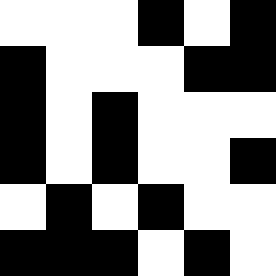[["white", "white", "white", "black", "white", "black"], ["black", "white", "white", "white", "black", "black"], ["black", "white", "black", "white", "white", "white"], ["black", "white", "black", "white", "white", "black"], ["white", "black", "white", "black", "white", "white"], ["black", "black", "black", "white", "black", "white"]]